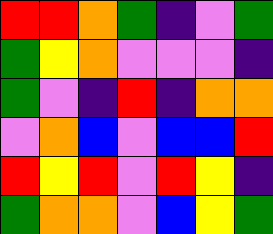[["red", "red", "orange", "green", "indigo", "violet", "green"], ["green", "yellow", "orange", "violet", "violet", "violet", "indigo"], ["green", "violet", "indigo", "red", "indigo", "orange", "orange"], ["violet", "orange", "blue", "violet", "blue", "blue", "red"], ["red", "yellow", "red", "violet", "red", "yellow", "indigo"], ["green", "orange", "orange", "violet", "blue", "yellow", "green"]]